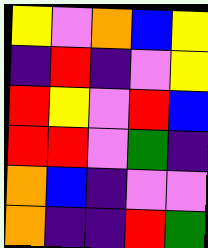[["yellow", "violet", "orange", "blue", "yellow"], ["indigo", "red", "indigo", "violet", "yellow"], ["red", "yellow", "violet", "red", "blue"], ["red", "red", "violet", "green", "indigo"], ["orange", "blue", "indigo", "violet", "violet"], ["orange", "indigo", "indigo", "red", "green"]]